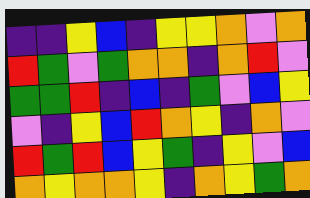[["indigo", "indigo", "yellow", "blue", "indigo", "yellow", "yellow", "orange", "violet", "orange"], ["red", "green", "violet", "green", "orange", "orange", "indigo", "orange", "red", "violet"], ["green", "green", "red", "indigo", "blue", "indigo", "green", "violet", "blue", "yellow"], ["violet", "indigo", "yellow", "blue", "red", "orange", "yellow", "indigo", "orange", "violet"], ["red", "green", "red", "blue", "yellow", "green", "indigo", "yellow", "violet", "blue"], ["orange", "yellow", "orange", "orange", "yellow", "indigo", "orange", "yellow", "green", "orange"]]